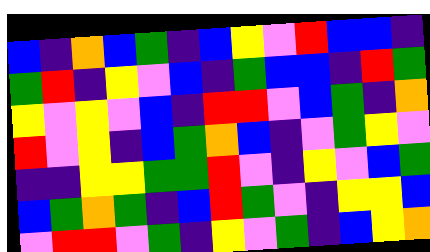[["blue", "indigo", "orange", "blue", "green", "indigo", "blue", "yellow", "violet", "red", "blue", "blue", "indigo"], ["green", "red", "indigo", "yellow", "violet", "blue", "indigo", "green", "blue", "blue", "indigo", "red", "green"], ["yellow", "violet", "yellow", "violet", "blue", "indigo", "red", "red", "violet", "blue", "green", "indigo", "orange"], ["red", "violet", "yellow", "indigo", "blue", "green", "orange", "blue", "indigo", "violet", "green", "yellow", "violet"], ["indigo", "indigo", "yellow", "yellow", "green", "green", "red", "violet", "indigo", "yellow", "violet", "blue", "green"], ["blue", "green", "orange", "green", "indigo", "blue", "red", "green", "violet", "indigo", "yellow", "yellow", "blue"], ["violet", "red", "red", "violet", "green", "indigo", "yellow", "violet", "green", "indigo", "blue", "yellow", "orange"]]